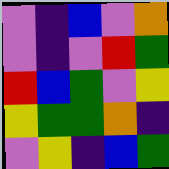[["violet", "indigo", "blue", "violet", "orange"], ["violet", "indigo", "violet", "red", "green"], ["red", "blue", "green", "violet", "yellow"], ["yellow", "green", "green", "orange", "indigo"], ["violet", "yellow", "indigo", "blue", "green"]]